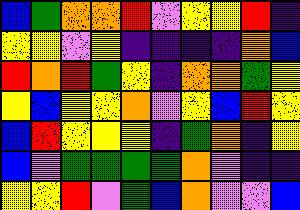[["blue", "green", "orange", "orange", "red", "violet", "yellow", "yellow", "red", "indigo"], ["yellow", "yellow", "violet", "yellow", "indigo", "indigo", "indigo", "indigo", "orange", "blue"], ["red", "orange", "red", "green", "yellow", "indigo", "orange", "orange", "green", "yellow"], ["yellow", "blue", "yellow", "yellow", "orange", "violet", "yellow", "blue", "red", "yellow"], ["blue", "red", "yellow", "yellow", "yellow", "indigo", "green", "orange", "indigo", "yellow"], ["blue", "violet", "green", "green", "green", "green", "orange", "violet", "indigo", "indigo"], ["yellow", "yellow", "red", "violet", "green", "blue", "orange", "violet", "violet", "blue"]]